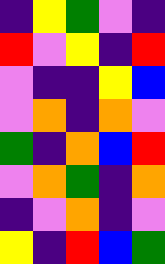[["indigo", "yellow", "green", "violet", "indigo"], ["red", "violet", "yellow", "indigo", "red"], ["violet", "indigo", "indigo", "yellow", "blue"], ["violet", "orange", "indigo", "orange", "violet"], ["green", "indigo", "orange", "blue", "red"], ["violet", "orange", "green", "indigo", "orange"], ["indigo", "violet", "orange", "indigo", "violet"], ["yellow", "indigo", "red", "blue", "green"]]